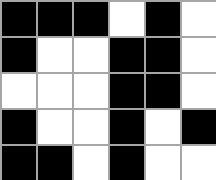[["black", "black", "black", "white", "black", "white"], ["black", "white", "white", "black", "black", "white"], ["white", "white", "white", "black", "black", "white"], ["black", "white", "white", "black", "white", "black"], ["black", "black", "white", "black", "white", "white"]]